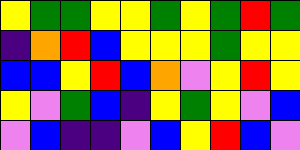[["yellow", "green", "green", "yellow", "yellow", "green", "yellow", "green", "red", "green"], ["indigo", "orange", "red", "blue", "yellow", "yellow", "yellow", "green", "yellow", "yellow"], ["blue", "blue", "yellow", "red", "blue", "orange", "violet", "yellow", "red", "yellow"], ["yellow", "violet", "green", "blue", "indigo", "yellow", "green", "yellow", "violet", "blue"], ["violet", "blue", "indigo", "indigo", "violet", "blue", "yellow", "red", "blue", "violet"]]